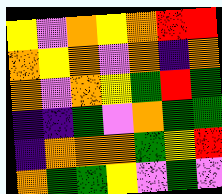[["yellow", "violet", "orange", "yellow", "orange", "red", "red"], ["orange", "yellow", "orange", "violet", "orange", "indigo", "orange"], ["orange", "violet", "orange", "yellow", "green", "red", "green"], ["indigo", "indigo", "green", "violet", "orange", "green", "green"], ["indigo", "orange", "orange", "orange", "green", "yellow", "red"], ["orange", "green", "green", "yellow", "violet", "green", "violet"]]